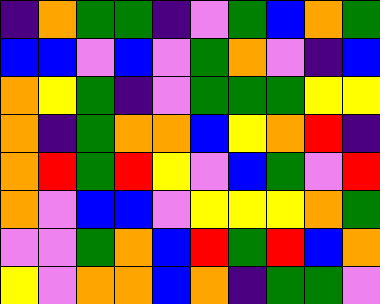[["indigo", "orange", "green", "green", "indigo", "violet", "green", "blue", "orange", "green"], ["blue", "blue", "violet", "blue", "violet", "green", "orange", "violet", "indigo", "blue"], ["orange", "yellow", "green", "indigo", "violet", "green", "green", "green", "yellow", "yellow"], ["orange", "indigo", "green", "orange", "orange", "blue", "yellow", "orange", "red", "indigo"], ["orange", "red", "green", "red", "yellow", "violet", "blue", "green", "violet", "red"], ["orange", "violet", "blue", "blue", "violet", "yellow", "yellow", "yellow", "orange", "green"], ["violet", "violet", "green", "orange", "blue", "red", "green", "red", "blue", "orange"], ["yellow", "violet", "orange", "orange", "blue", "orange", "indigo", "green", "green", "violet"]]